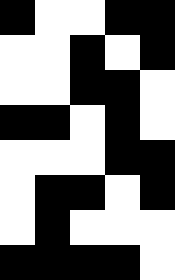[["black", "white", "white", "black", "black"], ["white", "white", "black", "white", "black"], ["white", "white", "black", "black", "white"], ["black", "black", "white", "black", "white"], ["white", "white", "white", "black", "black"], ["white", "black", "black", "white", "black"], ["white", "black", "white", "white", "white"], ["black", "black", "black", "black", "white"]]